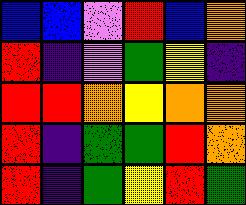[["blue", "blue", "violet", "red", "blue", "orange"], ["red", "indigo", "violet", "green", "yellow", "indigo"], ["red", "red", "orange", "yellow", "orange", "orange"], ["red", "indigo", "green", "green", "red", "orange"], ["red", "indigo", "green", "yellow", "red", "green"]]